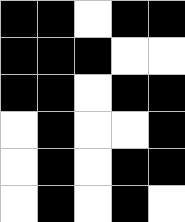[["black", "black", "white", "black", "black"], ["black", "black", "black", "white", "white"], ["black", "black", "white", "black", "black"], ["white", "black", "white", "white", "black"], ["white", "black", "white", "black", "black"], ["white", "black", "white", "black", "white"]]